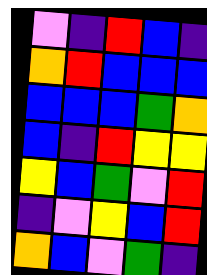[["violet", "indigo", "red", "blue", "indigo"], ["orange", "red", "blue", "blue", "blue"], ["blue", "blue", "blue", "green", "orange"], ["blue", "indigo", "red", "yellow", "yellow"], ["yellow", "blue", "green", "violet", "red"], ["indigo", "violet", "yellow", "blue", "red"], ["orange", "blue", "violet", "green", "indigo"]]